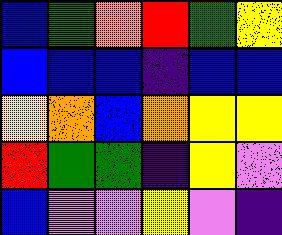[["blue", "green", "orange", "red", "green", "yellow"], ["blue", "blue", "blue", "indigo", "blue", "blue"], ["yellow", "orange", "blue", "orange", "yellow", "yellow"], ["red", "green", "green", "indigo", "yellow", "violet"], ["blue", "violet", "violet", "yellow", "violet", "indigo"]]